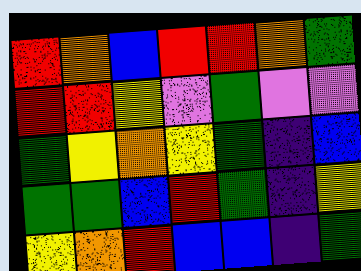[["red", "orange", "blue", "red", "red", "orange", "green"], ["red", "red", "yellow", "violet", "green", "violet", "violet"], ["green", "yellow", "orange", "yellow", "green", "indigo", "blue"], ["green", "green", "blue", "red", "green", "indigo", "yellow"], ["yellow", "orange", "red", "blue", "blue", "indigo", "green"]]